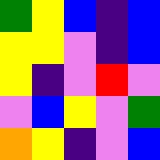[["green", "yellow", "blue", "indigo", "blue"], ["yellow", "yellow", "violet", "indigo", "blue"], ["yellow", "indigo", "violet", "red", "violet"], ["violet", "blue", "yellow", "violet", "green"], ["orange", "yellow", "indigo", "violet", "blue"]]